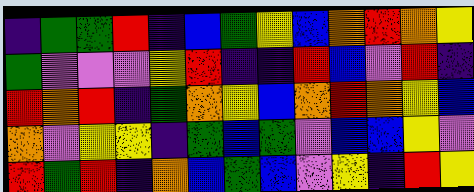[["indigo", "green", "green", "red", "indigo", "blue", "green", "yellow", "blue", "orange", "red", "orange", "yellow"], ["green", "violet", "violet", "violet", "yellow", "red", "indigo", "indigo", "red", "blue", "violet", "red", "indigo"], ["red", "orange", "red", "indigo", "green", "orange", "yellow", "blue", "orange", "red", "orange", "yellow", "blue"], ["orange", "violet", "yellow", "yellow", "indigo", "green", "blue", "green", "violet", "blue", "blue", "yellow", "violet"], ["red", "green", "red", "indigo", "orange", "blue", "green", "blue", "violet", "yellow", "indigo", "red", "yellow"]]